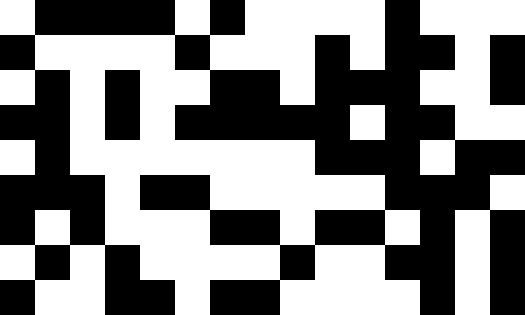[["white", "black", "black", "black", "black", "white", "black", "white", "white", "white", "white", "black", "white", "white", "white"], ["black", "white", "white", "white", "white", "black", "white", "white", "white", "black", "white", "black", "black", "white", "black"], ["white", "black", "white", "black", "white", "white", "black", "black", "white", "black", "black", "black", "white", "white", "black"], ["black", "black", "white", "black", "white", "black", "black", "black", "black", "black", "white", "black", "black", "white", "white"], ["white", "black", "white", "white", "white", "white", "white", "white", "white", "black", "black", "black", "white", "black", "black"], ["black", "black", "black", "white", "black", "black", "white", "white", "white", "white", "white", "black", "black", "black", "white"], ["black", "white", "black", "white", "white", "white", "black", "black", "white", "black", "black", "white", "black", "white", "black"], ["white", "black", "white", "black", "white", "white", "white", "white", "black", "white", "white", "black", "black", "white", "black"], ["black", "white", "white", "black", "black", "white", "black", "black", "white", "white", "white", "white", "black", "white", "black"]]